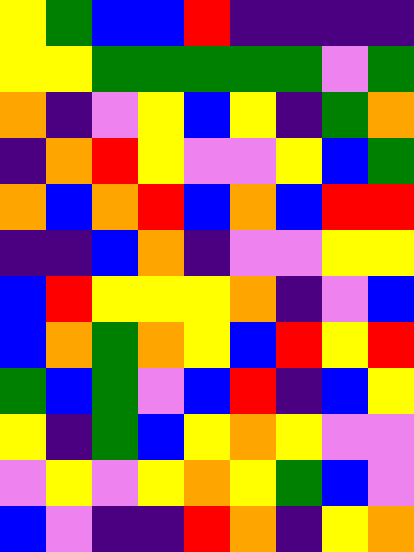[["yellow", "green", "blue", "blue", "red", "indigo", "indigo", "indigo", "indigo"], ["yellow", "yellow", "green", "green", "green", "green", "green", "violet", "green"], ["orange", "indigo", "violet", "yellow", "blue", "yellow", "indigo", "green", "orange"], ["indigo", "orange", "red", "yellow", "violet", "violet", "yellow", "blue", "green"], ["orange", "blue", "orange", "red", "blue", "orange", "blue", "red", "red"], ["indigo", "indigo", "blue", "orange", "indigo", "violet", "violet", "yellow", "yellow"], ["blue", "red", "yellow", "yellow", "yellow", "orange", "indigo", "violet", "blue"], ["blue", "orange", "green", "orange", "yellow", "blue", "red", "yellow", "red"], ["green", "blue", "green", "violet", "blue", "red", "indigo", "blue", "yellow"], ["yellow", "indigo", "green", "blue", "yellow", "orange", "yellow", "violet", "violet"], ["violet", "yellow", "violet", "yellow", "orange", "yellow", "green", "blue", "violet"], ["blue", "violet", "indigo", "indigo", "red", "orange", "indigo", "yellow", "orange"]]